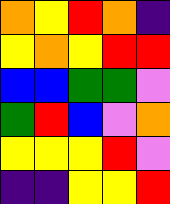[["orange", "yellow", "red", "orange", "indigo"], ["yellow", "orange", "yellow", "red", "red"], ["blue", "blue", "green", "green", "violet"], ["green", "red", "blue", "violet", "orange"], ["yellow", "yellow", "yellow", "red", "violet"], ["indigo", "indigo", "yellow", "yellow", "red"]]